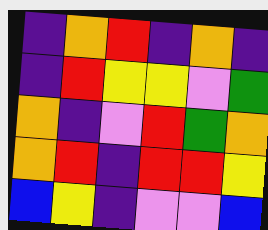[["indigo", "orange", "red", "indigo", "orange", "indigo"], ["indigo", "red", "yellow", "yellow", "violet", "green"], ["orange", "indigo", "violet", "red", "green", "orange"], ["orange", "red", "indigo", "red", "red", "yellow"], ["blue", "yellow", "indigo", "violet", "violet", "blue"]]